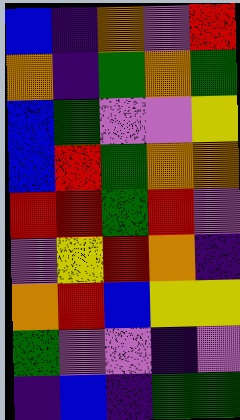[["blue", "indigo", "orange", "violet", "red"], ["orange", "indigo", "green", "orange", "green"], ["blue", "green", "violet", "violet", "yellow"], ["blue", "red", "green", "orange", "orange"], ["red", "red", "green", "red", "violet"], ["violet", "yellow", "red", "orange", "indigo"], ["orange", "red", "blue", "yellow", "yellow"], ["green", "violet", "violet", "indigo", "violet"], ["indigo", "blue", "indigo", "green", "green"]]